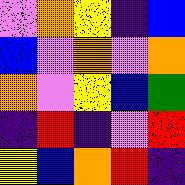[["violet", "orange", "yellow", "indigo", "blue"], ["blue", "violet", "orange", "violet", "orange"], ["orange", "violet", "yellow", "blue", "green"], ["indigo", "red", "indigo", "violet", "red"], ["yellow", "blue", "orange", "red", "indigo"]]